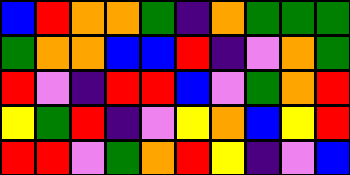[["blue", "red", "orange", "orange", "green", "indigo", "orange", "green", "green", "green"], ["green", "orange", "orange", "blue", "blue", "red", "indigo", "violet", "orange", "green"], ["red", "violet", "indigo", "red", "red", "blue", "violet", "green", "orange", "red"], ["yellow", "green", "red", "indigo", "violet", "yellow", "orange", "blue", "yellow", "red"], ["red", "red", "violet", "green", "orange", "red", "yellow", "indigo", "violet", "blue"]]